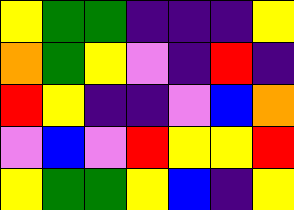[["yellow", "green", "green", "indigo", "indigo", "indigo", "yellow"], ["orange", "green", "yellow", "violet", "indigo", "red", "indigo"], ["red", "yellow", "indigo", "indigo", "violet", "blue", "orange"], ["violet", "blue", "violet", "red", "yellow", "yellow", "red"], ["yellow", "green", "green", "yellow", "blue", "indigo", "yellow"]]